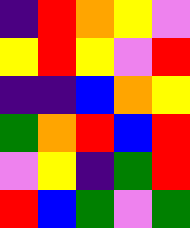[["indigo", "red", "orange", "yellow", "violet"], ["yellow", "red", "yellow", "violet", "red"], ["indigo", "indigo", "blue", "orange", "yellow"], ["green", "orange", "red", "blue", "red"], ["violet", "yellow", "indigo", "green", "red"], ["red", "blue", "green", "violet", "green"]]